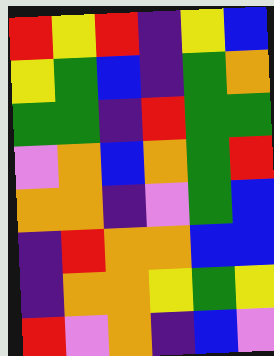[["red", "yellow", "red", "indigo", "yellow", "blue"], ["yellow", "green", "blue", "indigo", "green", "orange"], ["green", "green", "indigo", "red", "green", "green"], ["violet", "orange", "blue", "orange", "green", "red"], ["orange", "orange", "indigo", "violet", "green", "blue"], ["indigo", "red", "orange", "orange", "blue", "blue"], ["indigo", "orange", "orange", "yellow", "green", "yellow"], ["red", "violet", "orange", "indigo", "blue", "violet"]]